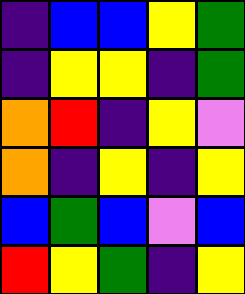[["indigo", "blue", "blue", "yellow", "green"], ["indigo", "yellow", "yellow", "indigo", "green"], ["orange", "red", "indigo", "yellow", "violet"], ["orange", "indigo", "yellow", "indigo", "yellow"], ["blue", "green", "blue", "violet", "blue"], ["red", "yellow", "green", "indigo", "yellow"]]